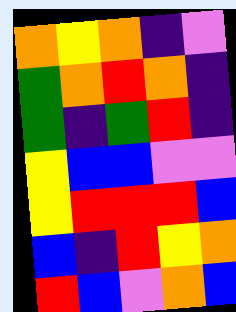[["orange", "yellow", "orange", "indigo", "violet"], ["green", "orange", "red", "orange", "indigo"], ["green", "indigo", "green", "red", "indigo"], ["yellow", "blue", "blue", "violet", "violet"], ["yellow", "red", "red", "red", "blue"], ["blue", "indigo", "red", "yellow", "orange"], ["red", "blue", "violet", "orange", "blue"]]